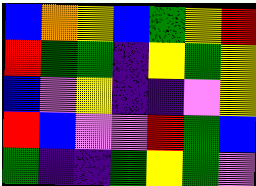[["blue", "orange", "yellow", "blue", "green", "yellow", "red"], ["red", "green", "green", "indigo", "yellow", "green", "yellow"], ["blue", "violet", "yellow", "indigo", "indigo", "violet", "yellow"], ["red", "blue", "violet", "violet", "red", "green", "blue"], ["green", "indigo", "indigo", "green", "yellow", "green", "violet"]]